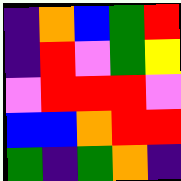[["indigo", "orange", "blue", "green", "red"], ["indigo", "red", "violet", "green", "yellow"], ["violet", "red", "red", "red", "violet"], ["blue", "blue", "orange", "red", "red"], ["green", "indigo", "green", "orange", "indigo"]]